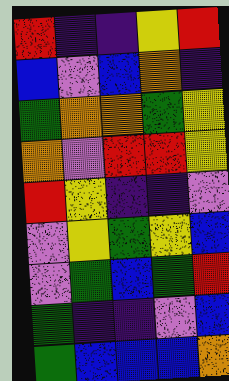[["red", "indigo", "indigo", "yellow", "red"], ["blue", "violet", "blue", "orange", "indigo"], ["green", "orange", "orange", "green", "yellow"], ["orange", "violet", "red", "red", "yellow"], ["red", "yellow", "indigo", "indigo", "violet"], ["violet", "yellow", "green", "yellow", "blue"], ["violet", "green", "blue", "green", "red"], ["green", "indigo", "indigo", "violet", "blue"], ["green", "blue", "blue", "blue", "orange"]]